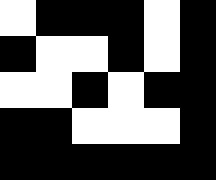[["white", "black", "black", "black", "white", "black"], ["black", "white", "white", "black", "white", "black"], ["white", "white", "black", "white", "black", "black"], ["black", "black", "white", "white", "white", "black"], ["black", "black", "black", "black", "black", "black"]]